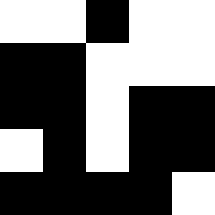[["white", "white", "black", "white", "white"], ["black", "black", "white", "white", "white"], ["black", "black", "white", "black", "black"], ["white", "black", "white", "black", "black"], ["black", "black", "black", "black", "white"]]